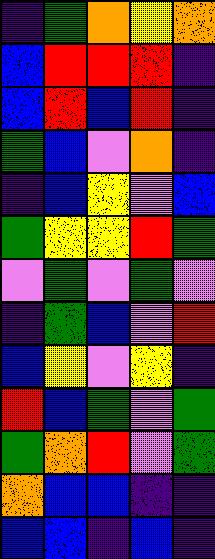[["indigo", "green", "orange", "yellow", "orange"], ["blue", "red", "red", "red", "indigo"], ["blue", "red", "blue", "red", "indigo"], ["green", "blue", "violet", "orange", "indigo"], ["indigo", "blue", "yellow", "violet", "blue"], ["green", "yellow", "yellow", "red", "green"], ["violet", "green", "violet", "green", "violet"], ["indigo", "green", "blue", "violet", "red"], ["blue", "yellow", "violet", "yellow", "indigo"], ["red", "blue", "green", "violet", "green"], ["green", "orange", "red", "violet", "green"], ["orange", "blue", "blue", "indigo", "indigo"], ["blue", "blue", "indigo", "blue", "indigo"]]